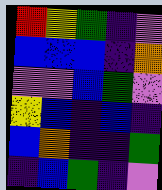[["red", "yellow", "green", "indigo", "violet"], ["blue", "blue", "blue", "indigo", "orange"], ["violet", "violet", "blue", "green", "violet"], ["yellow", "blue", "indigo", "blue", "indigo"], ["blue", "orange", "indigo", "indigo", "green"], ["indigo", "blue", "green", "indigo", "violet"]]